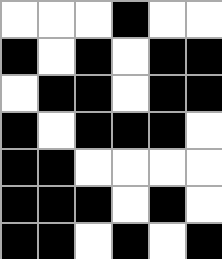[["white", "white", "white", "black", "white", "white"], ["black", "white", "black", "white", "black", "black"], ["white", "black", "black", "white", "black", "black"], ["black", "white", "black", "black", "black", "white"], ["black", "black", "white", "white", "white", "white"], ["black", "black", "black", "white", "black", "white"], ["black", "black", "white", "black", "white", "black"]]